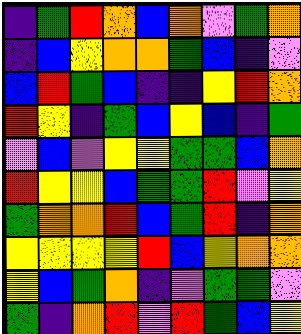[["indigo", "green", "red", "orange", "blue", "orange", "violet", "green", "orange"], ["indigo", "blue", "yellow", "orange", "orange", "green", "blue", "indigo", "violet"], ["blue", "red", "green", "blue", "indigo", "indigo", "yellow", "red", "orange"], ["red", "yellow", "indigo", "green", "blue", "yellow", "blue", "indigo", "green"], ["violet", "blue", "violet", "yellow", "yellow", "green", "green", "blue", "orange"], ["red", "yellow", "yellow", "blue", "green", "green", "red", "violet", "yellow"], ["green", "orange", "orange", "red", "blue", "green", "red", "indigo", "orange"], ["yellow", "yellow", "yellow", "yellow", "red", "blue", "yellow", "orange", "orange"], ["yellow", "blue", "green", "orange", "indigo", "violet", "green", "green", "violet"], ["green", "indigo", "orange", "red", "violet", "red", "green", "blue", "yellow"]]